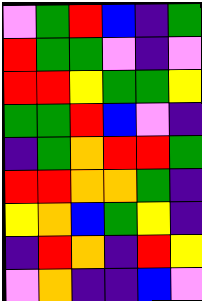[["violet", "green", "red", "blue", "indigo", "green"], ["red", "green", "green", "violet", "indigo", "violet"], ["red", "red", "yellow", "green", "green", "yellow"], ["green", "green", "red", "blue", "violet", "indigo"], ["indigo", "green", "orange", "red", "red", "green"], ["red", "red", "orange", "orange", "green", "indigo"], ["yellow", "orange", "blue", "green", "yellow", "indigo"], ["indigo", "red", "orange", "indigo", "red", "yellow"], ["violet", "orange", "indigo", "indigo", "blue", "violet"]]